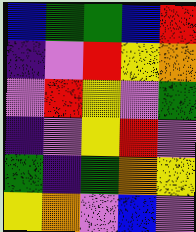[["blue", "green", "green", "blue", "red"], ["indigo", "violet", "red", "yellow", "orange"], ["violet", "red", "yellow", "violet", "green"], ["indigo", "violet", "yellow", "red", "violet"], ["green", "indigo", "green", "orange", "yellow"], ["yellow", "orange", "violet", "blue", "violet"]]